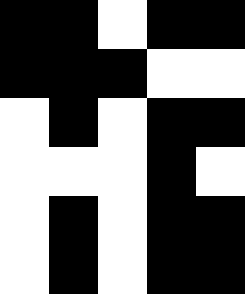[["black", "black", "white", "black", "black"], ["black", "black", "black", "white", "white"], ["white", "black", "white", "black", "black"], ["white", "white", "white", "black", "white"], ["white", "black", "white", "black", "black"], ["white", "black", "white", "black", "black"]]